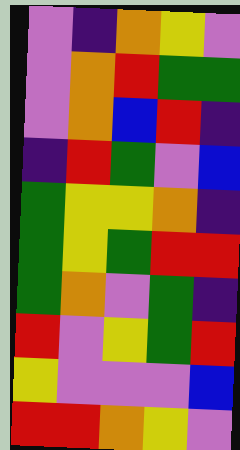[["violet", "indigo", "orange", "yellow", "violet"], ["violet", "orange", "red", "green", "green"], ["violet", "orange", "blue", "red", "indigo"], ["indigo", "red", "green", "violet", "blue"], ["green", "yellow", "yellow", "orange", "indigo"], ["green", "yellow", "green", "red", "red"], ["green", "orange", "violet", "green", "indigo"], ["red", "violet", "yellow", "green", "red"], ["yellow", "violet", "violet", "violet", "blue"], ["red", "red", "orange", "yellow", "violet"]]